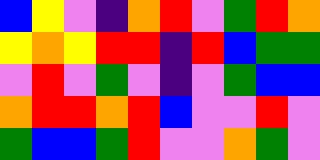[["blue", "yellow", "violet", "indigo", "orange", "red", "violet", "green", "red", "orange"], ["yellow", "orange", "yellow", "red", "red", "indigo", "red", "blue", "green", "green"], ["violet", "red", "violet", "green", "violet", "indigo", "violet", "green", "blue", "blue"], ["orange", "red", "red", "orange", "red", "blue", "violet", "violet", "red", "violet"], ["green", "blue", "blue", "green", "red", "violet", "violet", "orange", "green", "violet"]]